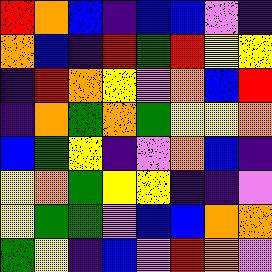[["red", "orange", "blue", "indigo", "blue", "blue", "violet", "indigo"], ["orange", "blue", "indigo", "red", "green", "red", "yellow", "yellow"], ["indigo", "red", "orange", "yellow", "violet", "orange", "blue", "red"], ["indigo", "orange", "green", "orange", "green", "yellow", "yellow", "orange"], ["blue", "green", "yellow", "indigo", "violet", "orange", "blue", "indigo"], ["yellow", "orange", "green", "yellow", "yellow", "indigo", "indigo", "violet"], ["yellow", "green", "green", "violet", "blue", "blue", "orange", "orange"], ["green", "yellow", "indigo", "blue", "violet", "red", "orange", "violet"]]